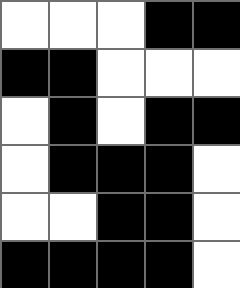[["white", "white", "white", "black", "black"], ["black", "black", "white", "white", "white"], ["white", "black", "white", "black", "black"], ["white", "black", "black", "black", "white"], ["white", "white", "black", "black", "white"], ["black", "black", "black", "black", "white"]]